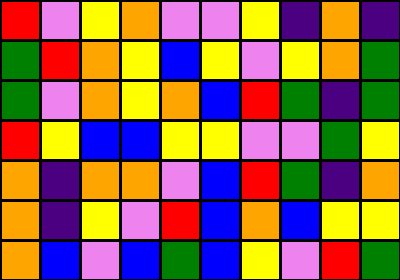[["red", "violet", "yellow", "orange", "violet", "violet", "yellow", "indigo", "orange", "indigo"], ["green", "red", "orange", "yellow", "blue", "yellow", "violet", "yellow", "orange", "green"], ["green", "violet", "orange", "yellow", "orange", "blue", "red", "green", "indigo", "green"], ["red", "yellow", "blue", "blue", "yellow", "yellow", "violet", "violet", "green", "yellow"], ["orange", "indigo", "orange", "orange", "violet", "blue", "red", "green", "indigo", "orange"], ["orange", "indigo", "yellow", "violet", "red", "blue", "orange", "blue", "yellow", "yellow"], ["orange", "blue", "violet", "blue", "green", "blue", "yellow", "violet", "red", "green"]]